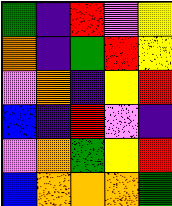[["green", "indigo", "red", "violet", "yellow"], ["orange", "indigo", "green", "red", "yellow"], ["violet", "orange", "indigo", "yellow", "red"], ["blue", "indigo", "red", "violet", "indigo"], ["violet", "orange", "green", "yellow", "red"], ["blue", "orange", "orange", "orange", "green"]]